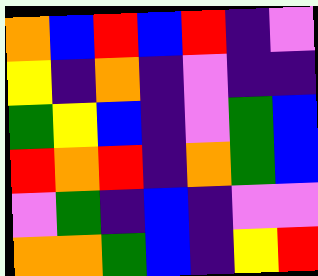[["orange", "blue", "red", "blue", "red", "indigo", "violet"], ["yellow", "indigo", "orange", "indigo", "violet", "indigo", "indigo"], ["green", "yellow", "blue", "indigo", "violet", "green", "blue"], ["red", "orange", "red", "indigo", "orange", "green", "blue"], ["violet", "green", "indigo", "blue", "indigo", "violet", "violet"], ["orange", "orange", "green", "blue", "indigo", "yellow", "red"]]